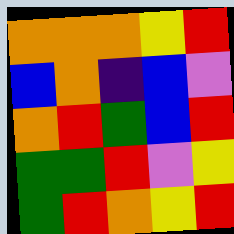[["orange", "orange", "orange", "yellow", "red"], ["blue", "orange", "indigo", "blue", "violet"], ["orange", "red", "green", "blue", "red"], ["green", "green", "red", "violet", "yellow"], ["green", "red", "orange", "yellow", "red"]]